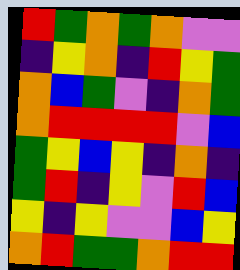[["red", "green", "orange", "green", "orange", "violet", "violet"], ["indigo", "yellow", "orange", "indigo", "red", "yellow", "green"], ["orange", "blue", "green", "violet", "indigo", "orange", "green"], ["orange", "red", "red", "red", "red", "violet", "blue"], ["green", "yellow", "blue", "yellow", "indigo", "orange", "indigo"], ["green", "red", "indigo", "yellow", "violet", "red", "blue"], ["yellow", "indigo", "yellow", "violet", "violet", "blue", "yellow"], ["orange", "red", "green", "green", "orange", "red", "red"]]